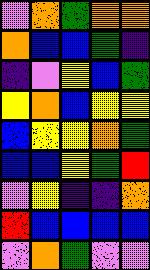[["violet", "orange", "green", "orange", "orange"], ["orange", "blue", "blue", "green", "indigo"], ["indigo", "violet", "yellow", "blue", "green"], ["yellow", "orange", "blue", "yellow", "yellow"], ["blue", "yellow", "yellow", "orange", "green"], ["blue", "blue", "yellow", "green", "red"], ["violet", "yellow", "indigo", "indigo", "orange"], ["red", "blue", "blue", "blue", "blue"], ["violet", "orange", "green", "violet", "violet"]]